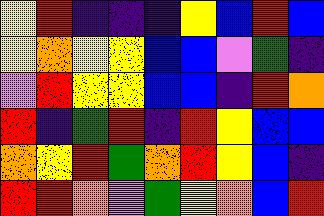[["yellow", "red", "indigo", "indigo", "indigo", "yellow", "blue", "red", "blue"], ["yellow", "orange", "yellow", "yellow", "blue", "blue", "violet", "green", "indigo"], ["violet", "red", "yellow", "yellow", "blue", "blue", "indigo", "red", "orange"], ["red", "indigo", "green", "red", "indigo", "red", "yellow", "blue", "blue"], ["orange", "yellow", "red", "green", "orange", "red", "yellow", "blue", "indigo"], ["red", "red", "orange", "violet", "green", "yellow", "orange", "blue", "red"]]